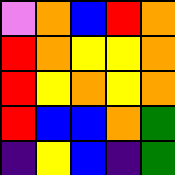[["violet", "orange", "blue", "red", "orange"], ["red", "orange", "yellow", "yellow", "orange"], ["red", "yellow", "orange", "yellow", "orange"], ["red", "blue", "blue", "orange", "green"], ["indigo", "yellow", "blue", "indigo", "green"]]